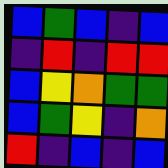[["blue", "green", "blue", "indigo", "blue"], ["indigo", "red", "indigo", "red", "red"], ["blue", "yellow", "orange", "green", "green"], ["blue", "green", "yellow", "indigo", "orange"], ["red", "indigo", "blue", "indigo", "blue"]]